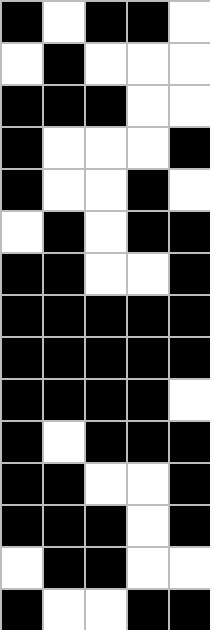[["black", "white", "black", "black", "white"], ["white", "black", "white", "white", "white"], ["black", "black", "black", "white", "white"], ["black", "white", "white", "white", "black"], ["black", "white", "white", "black", "white"], ["white", "black", "white", "black", "black"], ["black", "black", "white", "white", "black"], ["black", "black", "black", "black", "black"], ["black", "black", "black", "black", "black"], ["black", "black", "black", "black", "white"], ["black", "white", "black", "black", "black"], ["black", "black", "white", "white", "black"], ["black", "black", "black", "white", "black"], ["white", "black", "black", "white", "white"], ["black", "white", "white", "black", "black"]]